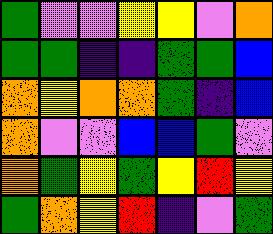[["green", "violet", "violet", "yellow", "yellow", "violet", "orange"], ["green", "green", "indigo", "indigo", "green", "green", "blue"], ["orange", "yellow", "orange", "orange", "green", "indigo", "blue"], ["orange", "violet", "violet", "blue", "blue", "green", "violet"], ["orange", "green", "yellow", "green", "yellow", "red", "yellow"], ["green", "orange", "yellow", "red", "indigo", "violet", "green"]]